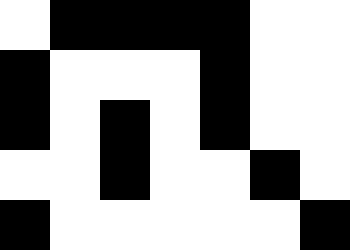[["white", "black", "black", "black", "black", "white", "white"], ["black", "white", "white", "white", "black", "white", "white"], ["black", "white", "black", "white", "black", "white", "white"], ["white", "white", "black", "white", "white", "black", "white"], ["black", "white", "white", "white", "white", "white", "black"]]